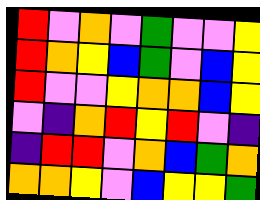[["red", "violet", "orange", "violet", "green", "violet", "violet", "yellow"], ["red", "orange", "yellow", "blue", "green", "violet", "blue", "yellow"], ["red", "violet", "violet", "yellow", "orange", "orange", "blue", "yellow"], ["violet", "indigo", "orange", "red", "yellow", "red", "violet", "indigo"], ["indigo", "red", "red", "violet", "orange", "blue", "green", "orange"], ["orange", "orange", "yellow", "violet", "blue", "yellow", "yellow", "green"]]